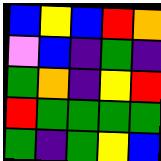[["blue", "yellow", "blue", "red", "orange"], ["violet", "blue", "indigo", "green", "indigo"], ["green", "orange", "indigo", "yellow", "red"], ["red", "green", "green", "green", "green"], ["green", "indigo", "green", "yellow", "blue"]]